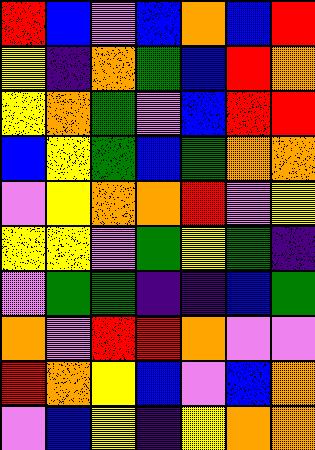[["red", "blue", "violet", "blue", "orange", "blue", "red"], ["yellow", "indigo", "orange", "green", "blue", "red", "orange"], ["yellow", "orange", "green", "violet", "blue", "red", "red"], ["blue", "yellow", "green", "blue", "green", "orange", "orange"], ["violet", "yellow", "orange", "orange", "red", "violet", "yellow"], ["yellow", "yellow", "violet", "green", "yellow", "green", "indigo"], ["violet", "green", "green", "indigo", "indigo", "blue", "green"], ["orange", "violet", "red", "red", "orange", "violet", "violet"], ["red", "orange", "yellow", "blue", "violet", "blue", "orange"], ["violet", "blue", "yellow", "indigo", "yellow", "orange", "orange"]]